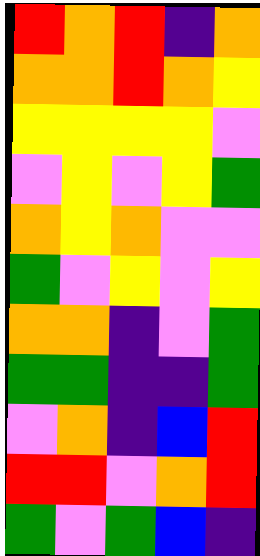[["red", "orange", "red", "indigo", "orange"], ["orange", "orange", "red", "orange", "yellow"], ["yellow", "yellow", "yellow", "yellow", "violet"], ["violet", "yellow", "violet", "yellow", "green"], ["orange", "yellow", "orange", "violet", "violet"], ["green", "violet", "yellow", "violet", "yellow"], ["orange", "orange", "indigo", "violet", "green"], ["green", "green", "indigo", "indigo", "green"], ["violet", "orange", "indigo", "blue", "red"], ["red", "red", "violet", "orange", "red"], ["green", "violet", "green", "blue", "indigo"]]